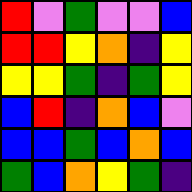[["red", "violet", "green", "violet", "violet", "blue"], ["red", "red", "yellow", "orange", "indigo", "yellow"], ["yellow", "yellow", "green", "indigo", "green", "yellow"], ["blue", "red", "indigo", "orange", "blue", "violet"], ["blue", "blue", "green", "blue", "orange", "blue"], ["green", "blue", "orange", "yellow", "green", "indigo"]]